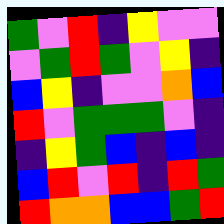[["green", "violet", "red", "indigo", "yellow", "violet", "violet"], ["violet", "green", "red", "green", "violet", "yellow", "indigo"], ["blue", "yellow", "indigo", "violet", "violet", "orange", "blue"], ["red", "violet", "green", "green", "green", "violet", "indigo"], ["indigo", "yellow", "green", "blue", "indigo", "blue", "indigo"], ["blue", "red", "violet", "red", "indigo", "red", "green"], ["red", "orange", "orange", "blue", "blue", "green", "red"]]